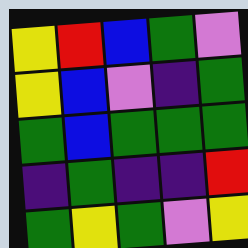[["yellow", "red", "blue", "green", "violet"], ["yellow", "blue", "violet", "indigo", "green"], ["green", "blue", "green", "green", "green"], ["indigo", "green", "indigo", "indigo", "red"], ["green", "yellow", "green", "violet", "yellow"]]